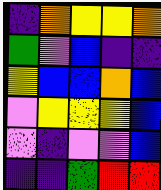[["indigo", "orange", "yellow", "yellow", "orange"], ["green", "violet", "blue", "indigo", "indigo"], ["yellow", "blue", "blue", "orange", "blue"], ["violet", "yellow", "yellow", "yellow", "blue"], ["violet", "indigo", "violet", "violet", "blue"], ["indigo", "indigo", "green", "red", "red"]]